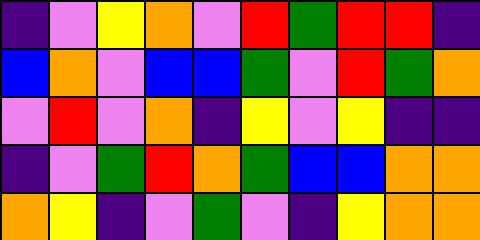[["indigo", "violet", "yellow", "orange", "violet", "red", "green", "red", "red", "indigo"], ["blue", "orange", "violet", "blue", "blue", "green", "violet", "red", "green", "orange"], ["violet", "red", "violet", "orange", "indigo", "yellow", "violet", "yellow", "indigo", "indigo"], ["indigo", "violet", "green", "red", "orange", "green", "blue", "blue", "orange", "orange"], ["orange", "yellow", "indigo", "violet", "green", "violet", "indigo", "yellow", "orange", "orange"]]